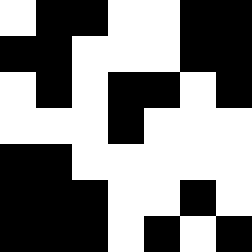[["white", "black", "black", "white", "white", "black", "black"], ["black", "black", "white", "white", "white", "black", "black"], ["white", "black", "white", "black", "black", "white", "black"], ["white", "white", "white", "black", "white", "white", "white"], ["black", "black", "white", "white", "white", "white", "white"], ["black", "black", "black", "white", "white", "black", "white"], ["black", "black", "black", "white", "black", "white", "black"]]